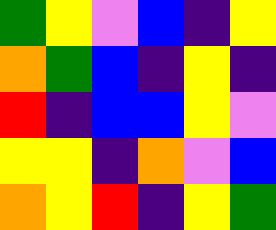[["green", "yellow", "violet", "blue", "indigo", "yellow"], ["orange", "green", "blue", "indigo", "yellow", "indigo"], ["red", "indigo", "blue", "blue", "yellow", "violet"], ["yellow", "yellow", "indigo", "orange", "violet", "blue"], ["orange", "yellow", "red", "indigo", "yellow", "green"]]